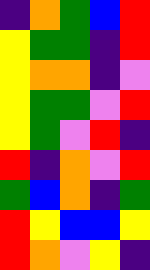[["indigo", "orange", "green", "blue", "red"], ["yellow", "green", "green", "indigo", "red"], ["yellow", "orange", "orange", "indigo", "violet"], ["yellow", "green", "green", "violet", "red"], ["yellow", "green", "violet", "red", "indigo"], ["red", "indigo", "orange", "violet", "red"], ["green", "blue", "orange", "indigo", "green"], ["red", "yellow", "blue", "blue", "yellow"], ["red", "orange", "violet", "yellow", "indigo"]]